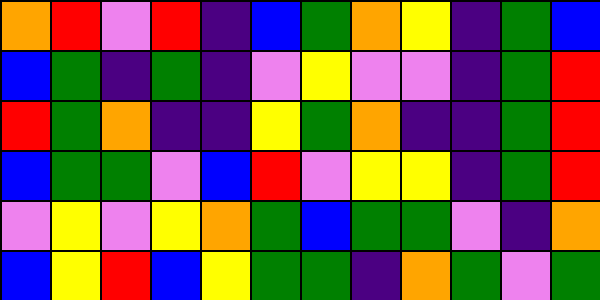[["orange", "red", "violet", "red", "indigo", "blue", "green", "orange", "yellow", "indigo", "green", "blue"], ["blue", "green", "indigo", "green", "indigo", "violet", "yellow", "violet", "violet", "indigo", "green", "red"], ["red", "green", "orange", "indigo", "indigo", "yellow", "green", "orange", "indigo", "indigo", "green", "red"], ["blue", "green", "green", "violet", "blue", "red", "violet", "yellow", "yellow", "indigo", "green", "red"], ["violet", "yellow", "violet", "yellow", "orange", "green", "blue", "green", "green", "violet", "indigo", "orange"], ["blue", "yellow", "red", "blue", "yellow", "green", "green", "indigo", "orange", "green", "violet", "green"]]